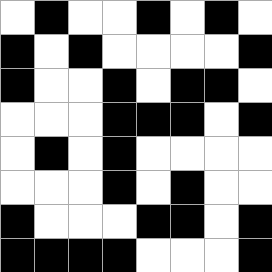[["white", "black", "white", "white", "black", "white", "black", "white"], ["black", "white", "black", "white", "white", "white", "white", "black"], ["black", "white", "white", "black", "white", "black", "black", "white"], ["white", "white", "white", "black", "black", "black", "white", "black"], ["white", "black", "white", "black", "white", "white", "white", "white"], ["white", "white", "white", "black", "white", "black", "white", "white"], ["black", "white", "white", "white", "black", "black", "white", "black"], ["black", "black", "black", "black", "white", "white", "white", "black"]]